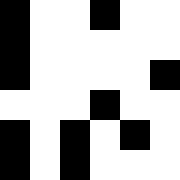[["black", "white", "white", "black", "white", "white"], ["black", "white", "white", "white", "white", "white"], ["black", "white", "white", "white", "white", "black"], ["white", "white", "white", "black", "white", "white"], ["black", "white", "black", "white", "black", "white"], ["black", "white", "black", "white", "white", "white"]]